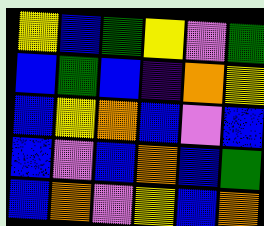[["yellow", "blue", "green", "yellow", "violet", "green"], ["blue", "green", "blue", "indigo", "orange", "yellow"], ["blue", "yellow", "orange", "blue", "violet", "blue"], ["blue", "violet", "blue", "orange", "blue", "green"], ["blue", "orange", "violet", "yellow", "blue", "orange"]]